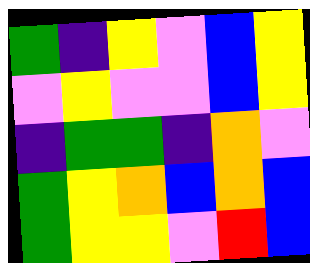[["green", "indigo", "yellow", "violet", "blue", "yellow"], ["violet", "yellow", "violet", "violet", "blue", "yellow"], ["indigo", "green", "green", "indigo", "orange", "violet"], ["green", "yellow", "orange", "blue", "orange", "blue"], ["green", "yellow", "yellow", "violet", "red", "blue"]]